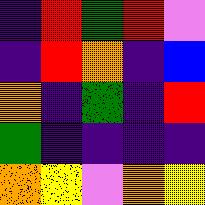[["indigo", "red", "green", "red", "violet"], ["indigo", "red", "orange", "indigo", "blue"], ["orange", "indigo", "green", "indigo", "red"], ["green", "indigo", "indigo", "indigo", "indigo"], ["orange", "yellow", "violet", "orange", "yellow"]]